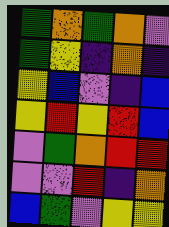[["green", "orange", "green", "orange", "violet"], ["green", "yellow", "indigo", "orange", "indigo"], ["yellow", "blue", "violet", "indigo", "blue"], ["yellow", "red", "yellow", "red", "blue"], ["violet", "green", "orange", "red", "red"], ["violet", "violet", "red", "indigo", "orange"], ["blue", "green", "violet", "yellow", "yellow"]]